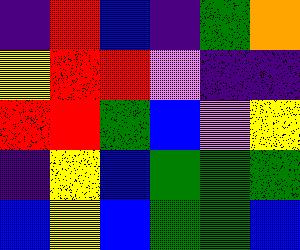[["indigo", "red", "blue", "indigo", "green", "orange"], ["yellow", "red", "red", "violet", "indigo", "indigo"], ["red", "red", "green", "blue", "violet", "yellow"], ["indigo", "yellow", "blue", "green", "green", "green"], ["blue", "yellow", "blue", "green", "green", "blue"]]